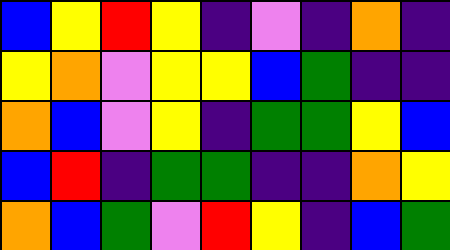[["blue", "yellow", "red", "yellow", "indigo", "violet", "indigo", "orange", "indigo"], ["yellow", "orange", "violet", "yellow", "yellow", "blue", "green", "indigo", "indigo"], ["orange", "blue", "violet", "yellow", "indigo", "green", "green", "yellow", "blue"], ["blue", "red", "indigo", "green", "green", "indigo", "indigo", "orange", "yellow"], ["orange", "blue", "green", "violet", "red", "yellow", "indigo", "blue", "green"]]